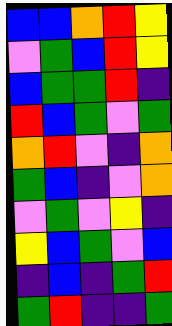[["blue", "blue", "orange", "red", "yellow"], ["violet", "green", "blue", "red", "yellow"], ["blue", "green", "green", "red", "indigo"], ["red", "blue", "green", "violet", "green"], ["orange", "red", "violet", "indigo", "orange"], ["green", "blue", "indigo", "violet", "orange"], ["violet", "green", "violet", "yellow", "indigo"], ["yellow", "blue", "green", "violet", "blue"], ["indigo", "blue", "indigo", "green", "red"], ["green", "red", "indigo", "indigo", "green"]]